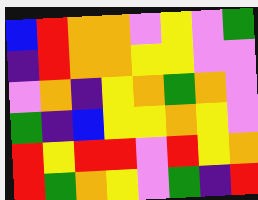[["blue", "red", "orange", "orange", "violet", "yellow", "violet", "green"], ["indigo", "red", "orange", "orange", "yellow", "yellow", "violet", "violet"], ["violet", "orange", "indigo", "yellow", "orange", "green", "orange", "violet"], ["green", "indigo", "blue", "yellow", "yellow", "orange", "yellow", "violet"], ["red", "yellow", "red", "red", "violet", "red", "yellow", "orange"], ["red", "green", "orange", "yellow", "violet", "green", "indigo", "red"]]